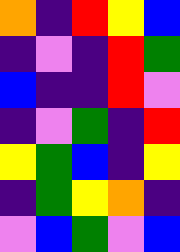[["orange", "indigo", "red", "yellow", "blue"], ["indigo", "violet", "indigo", "red", "green"], ["blue", "indigo", "indigo", "red", "violet"], ["indigo", "violet", "green", "indigo", "red"], ["yellow", "green", "blue", "indigo", "yellow"], ["indigo", "green", "yellow", "orange", "indigo"], ["violet", "blue", "green", "violet", "blue"]]